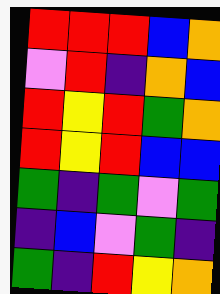[["red", "red", "red", "blue", "orange"], ["violet", "red", "indigo", "orange", "blue"], ["red", "yellow", "red", "green", "orange"], ["red", "yellow", "red", "blue", "blue"], ["green", "indigo", "green", "violet", "green"], ["indigo", "blue", "violet", "green", "indigo"], ["green", "indigo", "red", "yellow", "orange"]]